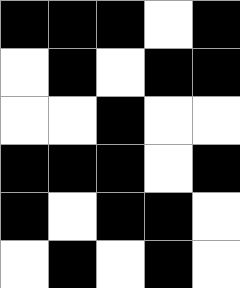[["black", "black", "black", "white", "black"], ["white", "black", "white", "black", "black"], ["white", "white", "black", "white", "white"], ["black", "black", "black", "white", "black"], ["black", "white", "black", "black", "white"], ["white", "black", "white", "black", "white"]]